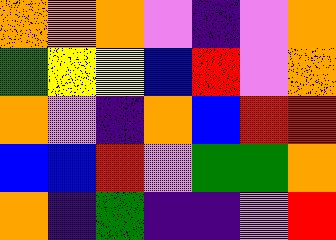[["orange", "orange", "orange", "violet", "indigo", "violet", "orange"], ["green", "yellow", "yellow", "blue", "red", "violet", "orange"], ["orange", "violet", "indigo", "orange", "blue", "red", "red"], ["blue", "blue", "red", "violet", "green", "green", "orange"], ["orange", "indigo", "green", "indigo", "indigo", "violet", "red"]]